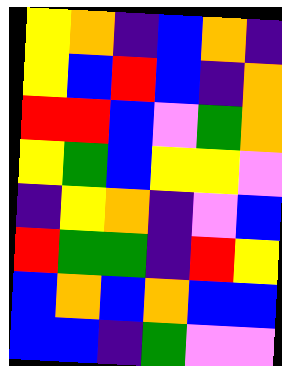[["yellow", "orange", "indigo", "blue", "orange", "indigo"], ["yellow", "blue", "red", "blue", "indigo", "orange"], ["red", "red", "blue", "violet", "green", "orange"], ["yellow", "green", "blue", "yellow", "yellow", "violet"], ["indigo", "yellow", "orange", "indigo", "violet", "blue"], ["red", "green", "green", "indigo", "red", "yellow"], ["blue", "orange", "blue", "orange", "blue", "blue"], ["blue", "blue", "indigo", "green", "violet", "violet"]]